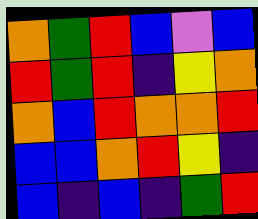[["orange", "green", "red", "blue", "violet", "blue"], ["red", "green", "red", "indigo", "yellow", "orange"], ["orange", "blue", "red", "orange", "orange", "red"], ["blue", "blue", "orange", "red", "yellow", "indigo"], ["blue", "indigo", "blue", "indigo", "green", "red"]]